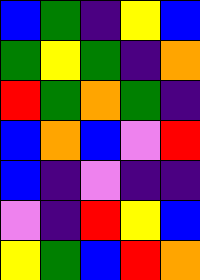[["blue", "green", "indigo", "yellow", "blue"], ["green", "yellow", "green", "indigo", "orange"], ["red", "green", "orange", "green", "indigo"], ["blue", "orange", "blue", "violet", "red"], ["blue", "indigo", "violet", "indigo", "indigo"], ["violet", "indigo", "red", "yellow", "blue"], ["yellow", "green", "blue", "red", "orange"]]